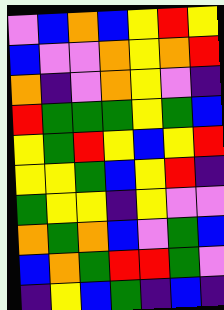[["violet", "blue", "orange", "blue", "yellow", "red", "yellow"], ["blue", "violet", "violet", "orange", "yellow", "orange", "red"], ["orange", "indigo", "violet", "orange", "yellow", "violet", "indigo"], ["red", "green", "green", "green", "yellow", "green", "blue"], ["yellow", "green", "red", "yellow", "blue", "yellow", "red"], ["yellow", "yellow", "green", "blue", "yellow", "red", "indigo"], ["green", "yellow", "yellow", "indigo", "yellow", "violet", "violet"], ["orange", "green", "orange", "blue", "violet", "green", "blue"], ["blue", "orange", "green", "red", "red", "green", "violet"], ["indigo", "yellow", "blue", "green", "indigo", "blue", "indigo"]]